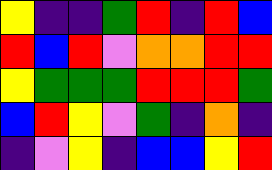[["yellow", "indigo", "indigo", "green", "red", "indigo", "red", "blue"], ["red", "blue", "red", "violet", "orange", "orange", "red", "red"], ["yellow", "green", "green", "green", "red", "red", "red", "green"], ["blue", "red", "yellow", "violet", "green", "indigo", "orange", "indigo"], ["indigo", "violet", "yellow", "indigo", "blue", "blue", "yellow", "red"]]